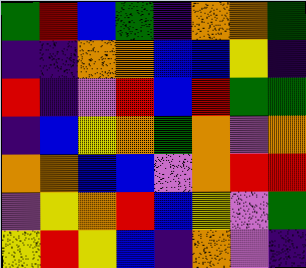[["green", "red", "blue", "green", "indigo", "orange", "orange", "green"], ["indigo", "indigo", "orange", "orange", "blue", "blue", "yellow", "indigo"], ["red", "indigo", "violet", "red", "blue", "red", "green", "green"], ["indigo", "blue", "yellow", "orange", "green", "orange", "violet", "orange"], ["orange", "orange", "blue", "blue", "violet", "orange", "red", "red"], ["violet", "yellow", "orange", "red", "blue", "yellow", "violet", "green"], ["yellow", "red", "yellow", "blue", "indigo", "orange", "violet", "indigo"]]